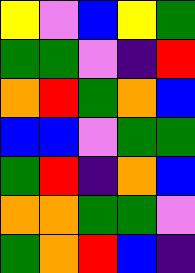[["yellow", "violet", "blue", "yellow", "green"], ["green", "green", "violet", "indigo", "red"], ["orange", "red", "green", "orange", "blue"], ["blue", "blue", "violet", "green", "green"], ["green", "red", "indigo", "orange", "blue"], ["orange", "orange", "green", "green", "violet"], ["green", "orange", "red", "blue", "indigo"]]